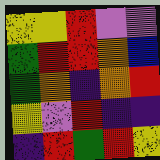[["yellow", "yellow", "red", "violet", "violet"], ["green", "red", "red", "orange", "blue"], ["green", "orange", "indigo", "orange", "red"], ["yellow", "violet", "red", "indigo", "indigo"], ["indigo", "red", "green", "red", "yellow"]]